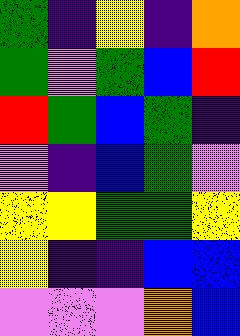[["green", "indigo", "yellow", "indigo", "orange"], ["green", "violet", "green", "blue", "red"], ["red", "green", "blue", "green", "indigo"], ["violet", "indigo", "blue", "green", "violet"], ["yellow", "yellow", "green", "green", "yellow"], ["yellow", "indigo", "indigo", "blue", "blue"], ["violet", "violet", "violet", "orange", "blue"]]